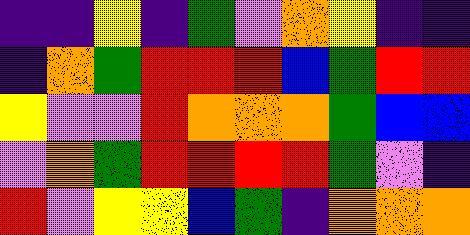[["indigo", "indigo", "yellow", "indigo", "green", "violet", "orange", "yellow", "indigo", "indigo"], ["indigo", "orange", "green", "red", "red", "red", "blue", "green", "red", "red"], ["yellow", "violet", "violet", "red", "orange", "orange", "orange", "green", "blue", "blue"], ["violet", "orange", "green", "red", "red", "red", "red", "green", "violet", "indigo"], ["red", "violet", "yellow", "yellow", "blue", "green", "indigo", "orange", "orange", "orange"]]